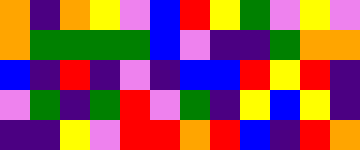[["orange", "indigo", "orange", "yellow", "violet", "blue", "red", "yellow", "green", "violet", "yellow", "violet"], ["orange", "green", "green", "green", "green", "blue", "violet", "indigo", "indigo", "green", "orange", "orange"], ["blue", "indigo", "red", "indigo", "violet", "indigo", "blue", "blue", "red", "yellow", "red", "indigo"], ["violet", "green", "indigo", "green", "red", "violet", "green", "indigo", "yellow", "blue", "yellow", "indigo"], ["indigo", "indigo", "yellow", "violet", "red", "red", "orange", "red", "blue", "indigo", "red", "orange"]]